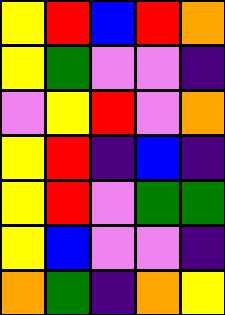[["yellow", "red", "blue", "red", "orange"], ["yellow", "green", "violet", "violet", "indigo"], ["violet", "yellow", "red", "violet", "orange"], ["yellow", "red", "indigo", "blue", "indigo"], ["yellow", "red", "violet", "green", "green"], ["yellow", "blue", "violet", "violet", "indigo"], ["orange", "green", "indigo", "orange", "yellow"]]